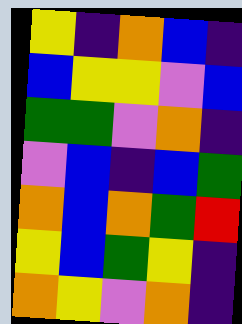[["yellow", "indigo", "orange", "blue", "indigo"], ["blue", "yellow", "yellow", "violet", "blue"], ["green", "green", "violet", "orange", "indigo"], ["violet", "blue", "indigo", "blue", "green"], ["orange", "blue", "orange", "green", "red"], ["yellow", "blue", "green", "yellow", "indigo"], ["orange", "yellow", "violet", "orange", "indigo"]]